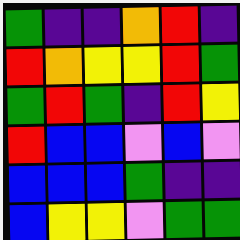[["green", "indigo", "indigo", "orange", "red", "indigo"], ["red", "orange", "yellow", "yellow", "red", "green"], ["green", "red", "green", "indigo", "red", "yellow"], ["red", "blue", "blue", "violet", "blue", "violet"], ["blue", "blue", "blue", "green", "indigo", "indigo"], ["blue", "yellow", "yellow", "violet", "green", "green"]]